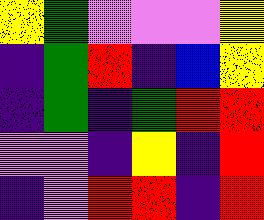[["yellow", "green", "violet", "violet", "violet", "yellow"], ["indigo", "green", "red", "indigo", "blue", "yellow"], ["indigo", "green", "indigo", "green", "red", "red"], ["violet", "violet", "indigo", "yellow", "indigo", "red"], ["indigo", "violet", "red", "red", "indigo", "red"]]